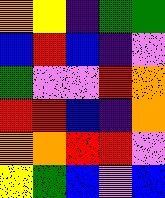[["orange", "yellow", "indigo", "green", "green"], ["blue", "red", "blue", "indigo", "violet"], ["green", "violet", "violet", "red", "orange"], ["red", "red", "blue", "indigo", "orange"], ["orange", "orange", "red", "red", "violet"], ["yellow", "green", "blue", "violet", "blue"]]